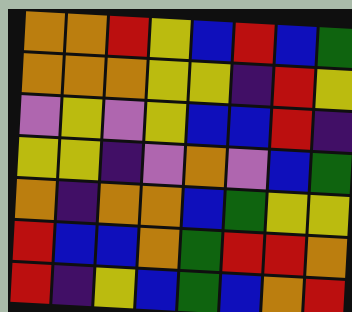[["orange", "orange", "red", "yellow", "blue", "red", "blue", "green"], ["orange", "orange", "orange", "yellow", "yellow", "indigo", "red", "yellow"], ["violet", "yellow", "violet", "yellow", "blue", "blue", "red", "indigo"], ["yellow", "yellow", "indigo", "violet", "orange", "violet", "blue", "green"], ["orange", "indigo", "orange", "orange", "blue", "green", "yellow", "yellow"], ["red", "blue", "blue", "orange", "green", "red", "red", "orange"], ["red", "indigo", "yellow", "blue", "green", "blue", "orange", "red"]]